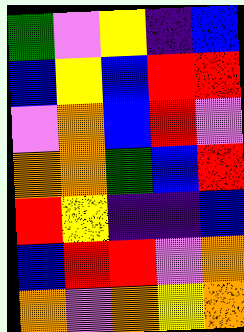[["green", "violet", "yellow", "indigo", "blue"], ["blue", "yellow", "blue", "red", "red"], ["violet", "orange", "blue", "red", "violet"], ["orange", "orange", "green", "blue", "red"], ["red", "yellow", "indigo", "indigo", "blue"], ["blue", "red", "red", "violet", "orange"], ["orange", "violet", "orange", "yellow", "orange"]]